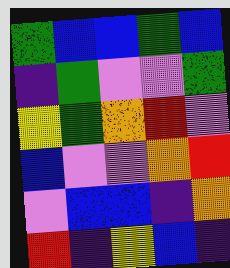[["green", "blue", "blue", "green", "blue"], ["indigo", "green", "violet", "violet", "green"], ["yellow", "green", "orange", "red", "violet"], ["blue", "violet", "violet", "orange", "red"], ["violet", "blue", "blue", "indigo", "orange"], ["red", "indigo", "yellow", "blue", "indigo"]]